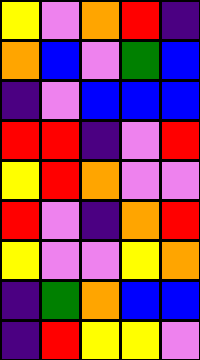[["yellow", "violet", "orange", "red", "indigo"], ["orange", "blue", "violet", "green", "blue"], ["indigo", "violet", "blue", "blue", "blue"], ["red", "red", "indigo", "violet", "red"], ["yellow", "red", "orange", "violet", "violet"], ["red", "violet", "indigo", "orange", "red"], ["yellow", "violet", "violet", "yellow", "orange"], ["indigo", "green", "orange", "blue", "blue"], ["indigo", "red", "yellow", "yellow", "violet"]]